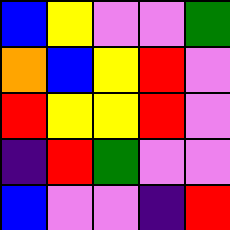[["blue", "yellow", "violet", "violet", "green"], ["orange", "blue", "yellow", "red", "violet"], ["red", "yellow", "yellow", "red", "violet"], ["indigo", "red", "green", "violet", "violet"], ["blue", "violet", "violet", "indigo", "red"]]